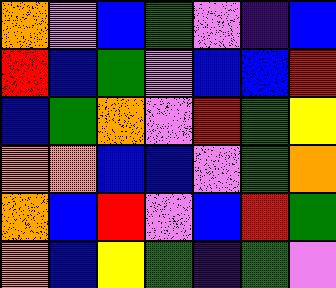[["orange", "violet", "blue", "green", "violet", "indigo", "blue"], ["red", "blue", "green", "violet", "blue", "blue", "red"], ["blue", "green", "orange", "violet", "red", "green", "yellow"], ["orange", "orange", "blue", "blue", "violet", "green", "orange"], ["orange", "blue", "red", "violet", "blue", "red", "green"], ["orange", "blue", "yellow", "green", "indigo", "green", "violet"]]